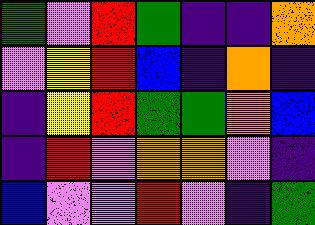[["green", "violet", "red", "green", "indigo", "indigo", "orange"], ["violet", "yellow", "red", "blue", "indigo", "orange", "indigo"], ["indigo", "yellow", "red", "green", "green", "orange", "blue"], ["indigo", "red", "violet", "orange", "orange", "violet", "indigo"], ["blue", "violet", "violet", "red", "violet", "indigo", "green"]]